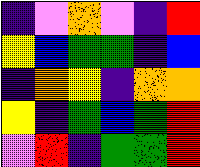[["indigo", "violet", "orange", "violet", "indigo", "red"], ["yellow", "blue", "green", "green", "indigo", "blue"], ["indigo", "orange", "yellow", "indigo", "orange", "orange"], ["yellow", "indigo", "green", "blue", "green", "red"], ["violet", "red", "indigo", "green", "green", "red"]]